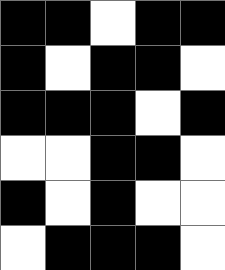[["black", "black", "white", "black", "black"], ["black", "white", "black", "black", "white"], ["black", "black", "black", "white", "black"], ["white", "white", "black", "black", "white"], ["black", "white", "black", "white", "white"], ["white", "black", "black", "black", "white"]]